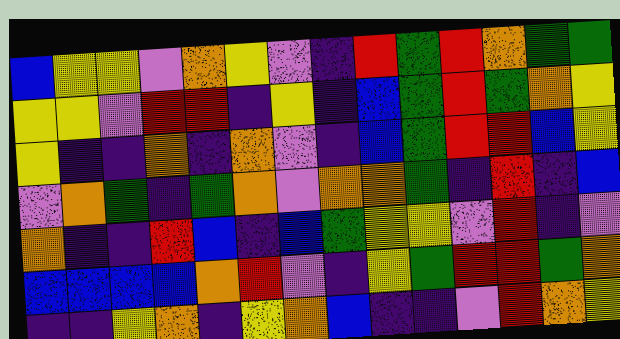[["blue", "yellow", "yellow", "violet", "orange", "yellow", "violet", "indigo", "red", "green", "red", "orange", "green", "green"], ["yellow", "yellow", "violet", "red", "red", "indigo", "yellow", "indigo", "blue", "green", "red", "green", "orange", "yellow"], ["yellow", "indigo", "indigo", "orange", "indigo", "orange", "violet", "indigo", "blue", "green", "red", "red", "blue", "yellow"], ["violet", "orange", "green", "indigo", "green", "orange", "violet", "orange", "orange", "green", "indigo", "red", "indigo", "blue"], ["orange", "indigo", "indigo", "red", "blue", "indigo", "blue", "green", "yellow", "yellow", "violet", "red", "indigo", "violet"], ["blue", "blue", "blue", "blue", "orange", "red", "violet", "indigo", "yellow", "green", "red", "red", "green", "orange"], ["indigo", "indigo", "yellow", "orange", "indigo", "yellow", "orange", "blue", "indigo", "indigo", "violet", "red", "orange", "yellow"]]